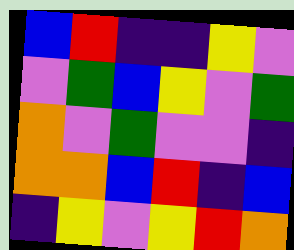[["blue", "red", "indigo", "indigo", "yellow", "violet"], ["violet", "green", "blue", "yellow", "violet", "green"], ["orange", "violet", "green", "violet", "violet", "indigo"], ["orange", "orange", "blue", "red", "indigo", "blue"], ["indigo", "yellow", "violet", "yellow", "red", "orange"]]